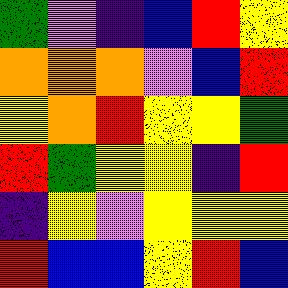[["green", "violet", "indigo", "blue", "red", "yellow"], ["orange", "orange", "orange", "violet", "blue", "red"], ["yellow", "orange", "red", "yellow", "yellow", "green"], ["red", "green", "yellow", "yellow", "indigo", "red"], ["indigo", "yellow", "violet", "yellow", "yellow", "yellow"], ["red", "blue", "blue", "yellow", "red", "blue"]]